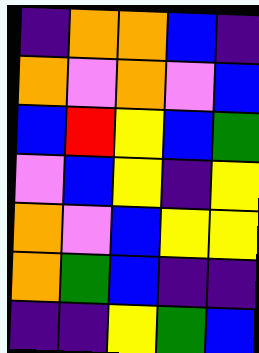[["indigo", "orange", "orange", "blue", "indigo"], ["orange", "violet", "orange", "violet", "blue"], ["blue", "red", "yellow", "blue", "green"], ["violet", "blue", "yellow", "indigo", "yellow"], ["orange", "violet", "blue", "yellow", "yellow"], ["orange", "green", "blue", "indigo", "indigo"], ["indigo", "indigo", "yellow", "green", "blue"]]